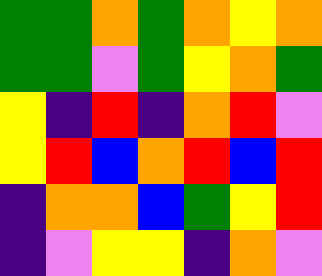[["green", "green", "orange", "green", "orange", "yellow", "orange"], ["green", "green", "violet", "green", "yellow", "orange", "green"], ["yellow", "indigo", "red", "indigo", "orange", "red", "violet"], ["yellow", "red", "blue", "orange", "red", "blue", "red"], ["indigo", "orange", "orange", "blue", "green", "yellow", "red"], ["indigo", "violet", "yellow", "yellow", "indigo", "orange", "violet"]]